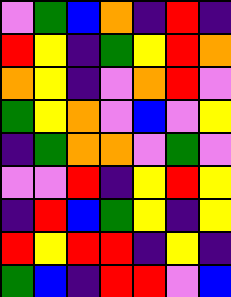[["violet", "green", "blue", "orange", "indigo", "red", "indigo"], ["red", "yellow", "indigo", "green", "yellow", "red", "orange"], ["orange", "yellow", "indigo", "violet", "orange", "red", "violet"], ["green", "yellow", "orange", "violet", "blue", "violet", "yellow"], ["indigo", "green", "orange", "orange", "violet", "green", "violet"], ["violet", "violet", "red", "indigo", "yellow", "red", "yellow"], ["indigo", "red", "blue", "green", "yellow", "indigo", "yellow"], ["red", "yellow", "red", "red", "indigo", "yellow", "indigo"], ["green", "blue", "indigo", "red", "red", "violet", "blue"]]